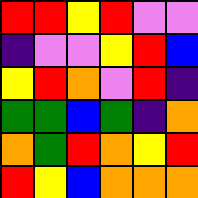[["red", "red", "yellow", "red", "violet", "violet"], ["indigo", "violet", "violet", "yellow", "red", "blue"], ["yellow", "red", "orange", "violet", "red", "indigo"], ["green", "green", "blue", "green", "indigo", "orange"], ["orange", "green", "red", "orange", "yellow", "red"], ["red", "yellow", "blue", "orange", "orange", "orange"]]